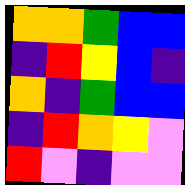[["orange", "orange", "green", "blue", "blue"], ["indigo", "red", "yellow", "blue", "indigo"], ["orange", "indigo", "green", "blue", "blue"], ["indigo", "red", "orange", "yellow", "violet"], ["red", "violet", "indigo", "violet", "violet"]]